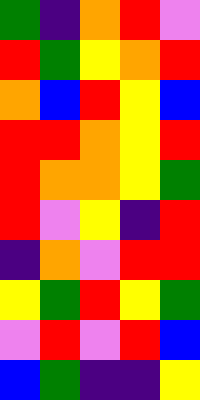[["green", "indigo", "orange", "red", "violet"], ["red", "green", "yellow", "orange", "red"], ["orange", "blue", "red", "yellow", "blue"], ["red", "red", "orange", "yellow", "red"], ["red", "orange", "orange", "yellow", "green"], ["red", "violet", "yellow", "indigo", "red"], ["indigo", "orange", "violet", "red", "red"], ["yellow", "green", "red", "yellow", "green"], ["violet", "red", "violet", "red", "blue"], ["blue", "green", "indigo", "indigo", "yellow"]]